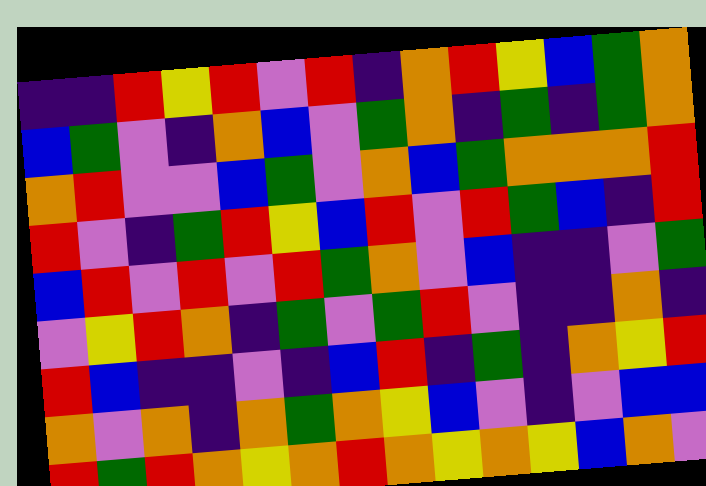[["indigo", "indigo", "red", "yellow", "red", "violet", "red", "indigo", "orange", "red", "yellow", "blue", "green", "orange"], ["blue", "green", "violet", "indigo", "orange", "blue", "violet", "green", "orange", "indigo", "green", "indigo", "green", "orange"], ["orange", "red", "violet", "violet", "blue", "green", "violet", "orange", "blue", "green", "orange", "orange", "orange", "red"], ["red", "violet", "indigo", "green", "red", "yellow", "blue", "red", "violet", "red", "green", "blue", "indigo", "red"], ["blue", "red", "violet", "red", "violet", "red", "green", "orange", "violet", "blue", "indigo", "indigo", "violet", "green"], ["violet", "yellow", "red", "orange", "indigo", "green", "violet", "green", "red", "violet", "indigo", "indigo", "orange", "indigo"], ["red", "blue", "indigo", "indigo", "violet", "indigo", "blue", "red", "indigo", "green", "indigo", "orange", "yellow", "red"], ["orange", "violet", "orange", "indigo", "orange", "green", "orange", "yellow", "blue", "violet", "indigo", "violet", "blue", "blue"], ["red", "green", "red", "orange", "yellow", "orange", "red", "orange", "yellow", "orange", "yellow", "blue", "orange", "violet"]]